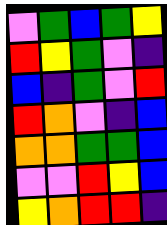[["violet", "green", "blue", "green", "yellow"], ["red", "yellow", "green", "violet", "indigo"], ["blue", "indigo", "green", "violet", "red"], ["red", "orange", "violet", "indigo", "blue"], ["orange", "orange", "green", "green", "blue"], ["violet", "violet", "red", "yellow", "blue"], ["yellow", "orange", "red", "red", "indigo"]]